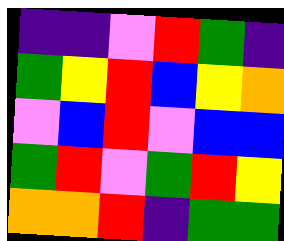[["indigo", "indigo", "violet", "red", "green", "indigo"], ["green", "yellow", "red", "blue", "yellow", "orange"], ["violet", "blue", "red", "violet", "blue", "blue"], ["green", "red", "violet", "green", "red", "yellow"], ["orange", "orange", "red", "indigo", "green", "green"]]